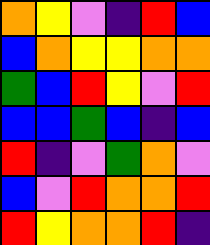[["orange", "yellow", "violet", "indigo", "red", "blue"], ["blue", "orange", "yellow", "yellow", "orange", "orange"], ["green", "blue", "red", "yellow", "violet", "red"], ["blue", "blue", "green", "blue", "indigo", "blue"], ["red", "indigo", "violet", "green", "orange", "violet"], ["blue", "violet", "red", "orange", "orange", "red"], ["red", "yellow", "orange", "orange", "red", "indigo"]]